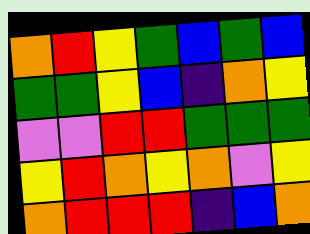[["orange", "red", "yellow", "green", "blue", "green", "blue"], ["green", "green", "yellow", "blue", "indigo", "orange", "yellow"], ["violet", "violet", "red", "red", "green", "green", "green"], ["yellow", "red", "orange", "yellow", "orange", "violet", "yellow"], ["orange", "red", "red", "red", "indigo", "blue", "orange"]]